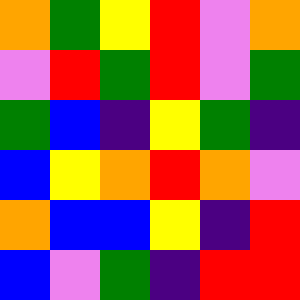[["orange", "green", "yellow", "red", "violet", "orange"], ["violet", "red", "green", "red", "violet", "green"], ["green", "blue", "indigo", "yellow", "green", "indigo"], ["blue", "yellow", "orange", "red", "orange", "violet"], ["orange", "blue", "blue", "yellow", "indigo", "red"], ["blue", "violet", "green", "indigo", "red", "red"]]